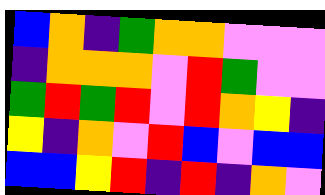[["blue", "orange", "indigo", "green", "orange", "orange", "violet", "violet", "violet"], ["indigo", "orange", "orange", "orange", "violet", "red", "green", "violet", "violet"], ["green", "red", "green", "red", "violet", "red", "orange", "yellow", "indigo"], ["yellow", "indigo", "orange", "violet", "red", "blue", "violet", "blue", "blue"], ["blue", "blue", "yellow", "red", "indigo", "red", "indigo", "orange", "violet"]]